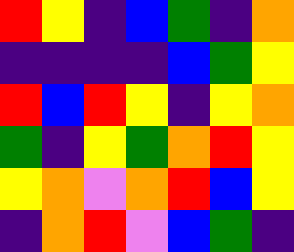[["red", "yellow", "indigo", "blue", "green", "indigo", "orange"], ["indigo", "indigo", "indigo", "indigo", "blue", "green", "yellow"], ["red", "blue", "red", "yellow", "indigo", "yellow", "orange"], ["green", "indigo", "yellow", "green", "orange", "red", "yellow"], ["yellow", "orange", "violet", "orange", "red", "blue", "yellow"], ["indigo", "orange", "red", "violet", "blue", "green", "indigo"]]